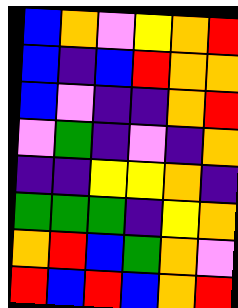[["blue", "orange", "violet", "yellow", "orange", "red"], ["blue", "indigo", "blue", "red", "orange", "orange"], ["blue", "violet", "indigo", "indigo", "orange", "red"], ["violet", "green", "indigo", "violet", "indigo", "orange"], ["indigo", "indigo", "yellow", "yellow", "orange", "indigo"], ["green", "green", "green", "indigo", "yellow", "orange"], ["orange", "red", "blue", "green", "orange", "violet"], ["red", "blue", "red", "blue", "orange", "red"]]